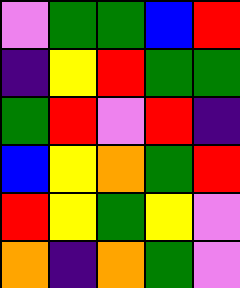[["violet", "green", "green", "blue", "red"], ["indigo", "yellow", "red", "green", "green"], ["green", "red", "violet", "red", "indigo"], ["blue", "yellow", "orange", "green", "red"], ["red", "yellow", "green", "yellow", "violet"], ["orange", "indigo", "orange", "green", "violet"]]